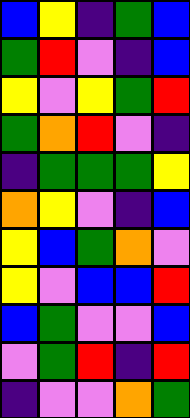[["blue", "yellow", "indigo", "green", "blue"], ["green", "red", "violet", "indigo", "blue"], ["yellow", "violet", "yellow", "green", "red"], ["green", "orange", "red", "violet", "indigo"], ["indigo", "green", "green", "green", "yellow"], ["orange", "yellow", "violet", "indigo", "blue"], ["yellow", "blue", "green", "orange", "violet"], ["yellow", "violet", "blue", "blue", "red"], ["blue", "green", "violet", "violet", "blue"], ["violet", "green", "red", "indigo", "red"], ["indigo", "violet", "violet", "orange", "green"]]